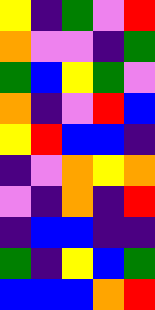[["yellow", "indigo", "green", "violet", "red"], ["orange", "violet", "violet", "indigo", "green"], ["green", "blue", "yellow", "green", "violet"], ["orange", "indigo", "violet", "red", "blue"], ["yellow", "red", "blue", "blue", "indigo"], ["indigo", "violet", "orange", "yellow", "orange"], ["violet", "indigo", "orange", "indigo", "red"], ["indigo", "blue", "blue", "indigo", "indigo"], ["green", "indigo", "yellow", "blue", "green"], ["blue", "blue", "blue", "orange", "red"]]